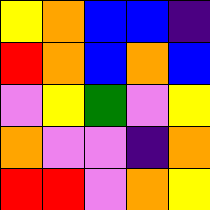[["yellow", "orange", "blue", "blue", "indigo"], ["red", "orange", "blue", "orange", "blue"], ["violet", "yellow", "green", "violet", "yellow"], ["orange", "violet", "violet", "indigo", "orange"], ["red", "red", "violet", "orange", "yellow"]]